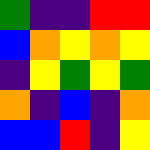[["green", "indigo", "indigo", "red", "red"], ["blue", "orange", "yellow", "orange", "yellow"], ["indigo", "yellow", "green", "yellow", "green"], ["orange", "indigo", "blue", "indigo", "orange"], ["blue", "blue", "red", "indigo", "yellow"]]